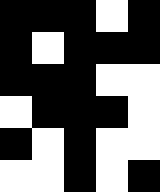[["black", "black", "black", "white", "black"], ["black", "white", "black", "black", "black"], ["black", "black", "black", "white", "white"], ["white", "black", "black", "black", "white"], ["black", "white", "black", "white", "white"], ["white", "white", "black", "white", "black"]]